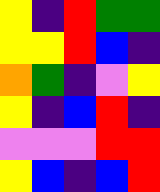[["yellow", "indigo", "red", "green", "green"], ["yellow", "yellow", "red", "blue", "indigo"], ["orange", "green", "indigo", "violet", "yellow"], ["yellow", "indigo", "blue", "red", "indigo"], ["violet", "violet", "violet", "red", "red"], ["yellow", "blue", "indigo", "blue", "red"]]